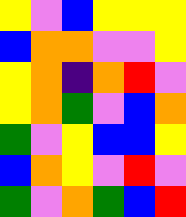[["yellow", "violet", "blue", "yellow", "yellow", "yellow"], ["blue", "orange", "orange", "violet", "violet", "yellow"], ["yellow", "orange", "indigo", "orange", "red", "violet"], ["yellow", "orange", "green", "violet", "blue", "orange"], ["green", "violet", "yellow", "blue", "blue", "yellow"], ["blue", "orange", "yellow", "violet", "red", "violet"], ["green", "violet", "orange", "green", "blue", "red"]]